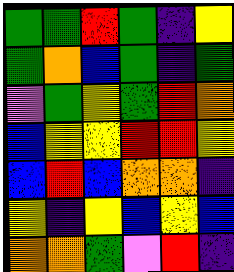[["green", "green", "red", "green", "indigo", "yellow"], ["green", "orange", "blue", "green", "indigo", "green"], ["violet", "green", "yellow", "green", "red", "orange"], ["blue", "yellow", "yellow", "red", "red", "yellow"], ["blue", "red", "blue", "orange", "orange", "indigo"], ["yellow", "indigo", "yellow", "blue", "yellow", "blue"], ["orange", "orange", "green", "violet", "red", "indigo"]]